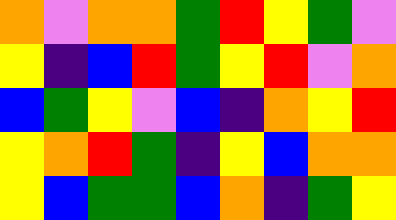[["orange", "violet", "orange", "orange", "green", "red", "yellow", "green", "violet"], ["yellow", "indigo", "blue", "red", "green", "yellow", "red", "violet", "orange"], ["blue", "green", "yellow", "violet", "blue", "indigo", "orange", "yellow", "red"], ["yellow", "orange", "red", "green", "indigo", "yellow", "blue", "orange", "orange"], ["yellow", "blue", "green", "green", "blue", "orange", "indigo", "green", "yellow"]]